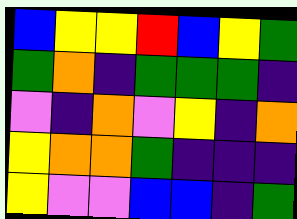[["blue", "yellow", "yellow", "red", "blue", "yellow", "green"], ["green", "orange", "indigo", "green", "green", "green", "indigo"], ["violet", "indigo", "orange", "violet", "yellow", "indigo", "orange"], ["yellow", "orange", "orange", "green", "indigo", "indigo", "indigo"], ["yellow", "violet", "violet", "blue", "blue", "indigo", "green"]]